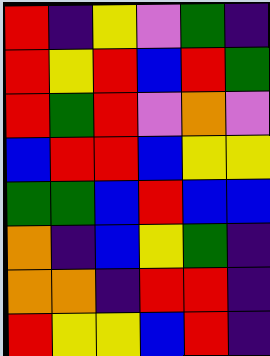[["red", "indigo", "yellow", "violet", "green", "indigo"], ["red", "yellow", "red", "blue", "red", "green"], ["red", "green", "red", "violet", "orange", "violet"], ["blue", "red", "red", "blue", "yellow", "yellow"], ["green", "green", "blue", "red", "blue", "blue"], ["orange", "indigo", "blue", "yellow", "green", "indigo"], ["orange", "orange", "indigo", "red", "red", "indigo"], ["red", "yellow", "yellow", "blue", "red", "indigo"]]